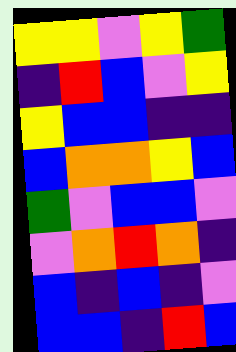[["yellow", "yellow", "violet", "yellow", "green"], ["indigo", "red", "blue", "violet", "yellow"], ["yellow", "blue", "blue", "indigo", "indigo"], ["blue", "orange", "orange", "yellow", "blue"], ["green", "violet", "blue", "blue", "violet"], ["violet", "orange", "red", "orange", "indigo"], ["blue", "indigo", "blue", "indigo", "violet"], ["blue", "blue", "indigo", "red", "blue"]]